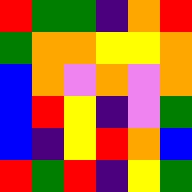[["red", "green", "green", "indigo", "orange", "red"], ["green", "orange", "orange", "yellow", "yellow", "orange"], ["blue", "orange", "violet", "orange", "violet", "orange"], ["blue", "red", "yellow", "indigo", "violet", "green"], ["blue", "indigo", "yellow", "red", "orange", "blue"], ["red", "green", "red", "indigo", "yellow", "green"]]